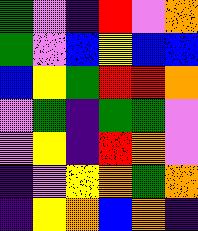[["green", "violet", "indigo", "red", "violet", "orange"], ["green", "violet", "blue", "yellow", "blue", "blue"], ["blue", "yellow", "green", "red", "red", "orange"], ["violet", "green", "indigo", "green", "green", "violet"], ["violet", "yellow", "indigo", "red", "orange", "violet"], ["indigo", "violet", "yellow", "orange", "green", "orange"], ["indigo", "yellow", "orange", "blue", "orange", "indigo"]]